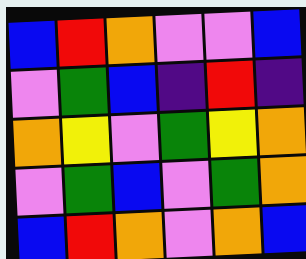[["blue", "red", "orange", "violet", "violet", "blue"], ["violet", "green", "blue", "indigo", "red", "indigo"], ["orange", "yellow", "violet", "green", "yellow", "orange"], ["violet", "green", "blue", "violet", "green", "orange"], ["blue", "red", "orange", "violet", "orange", "blue"]]